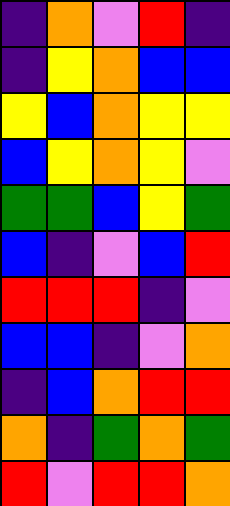[["indigo", "orange", "violet", "red", "indigo"], ["indigo", "yellow", "orange", "blue", "blue"], ["yellow", "blue", "orange", "yellow", "yellow"], ["blue", "yellow", "orange", "yellow", "violet"], ["green", "green", "blue", "yellow", "green"], ["blue", "indigo", "violet", "blue", "red"], ["red", "red", "red", "indigo", "violet"], ["blue", "blue", "indigo", "violet", "orange"], ["indigo", "blue", "orange", "red", "red"], ["orange", "indigo", "green", "orange", "green"], ["red", "violet", "red", "red", "orange"]]